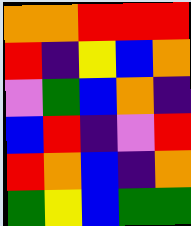[["orange", "orange", "red", "red", "red"], ["red", "indigo", "yellow", "blue", "orange"], ["violet", "green", "blue", "orange", "indigo"], ["blue", "red", "indigo", "violet", "red"], ["red", "orange", "blue", "indigo", "orange"], ["green", "yellow", "blue", "green", "green"]]